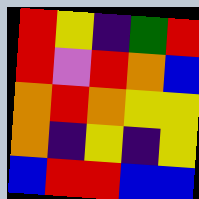[["red", "yellow", "indigo", "green", "red"], ["red", "violet", "red", "orange", "blue"], ["orange", "red", "orange", "yellow", "yellow"], ["orange", "indigo", "yellow", "indigo", "yellow"], ["blue", "red", "red", "blue", "blue"]]